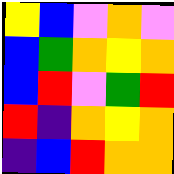[["yellow", "blue", "violet", "orange", "violet"], ["blue", "green", "orange", "yellow", "orange"], ["blue", "red", "violet", "green", "red"], ["red", "indigo", "orange", "yellow", "orange"], ["indigo", "blue", "red", "orange", "orange"]]